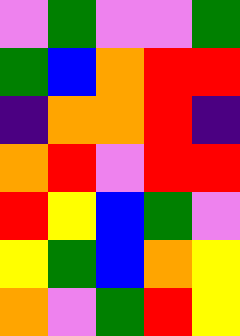[["violet", "green", "violet", "violet", "green"], ["green", "blue", "orange", "red", "red"], ["indigo", "orange", "orange", "red", "indigo"], ["orange", "red", "violet", "red", "red"], ["red", "yellow", "blue", "green", "violet"], ["yellow", "green", "blue", "orange", "yellow"], ["orange", "violet", "green", "red", "yellow"]]